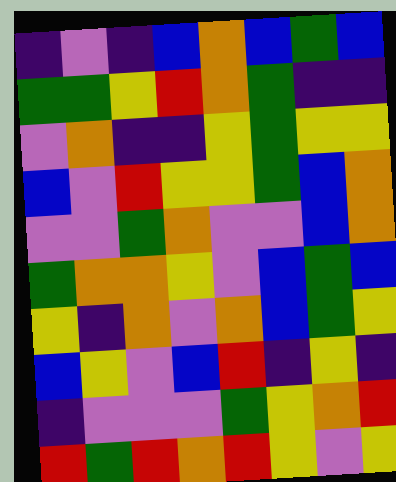[["indigo", "violet", "indigo", "blue", "orange", "blue", "green", "blue"], ["green", "green", "yellow", "red", "orange", "green", "indigo", "indigo"], ["violet", "orange", "indigo", "indigo", "yellow", "green", "yellow", "yellow"], ["blue", "violet", "red", "yellow", "yellow", "green", "blue", "orange"], ["violet", "violet", "green", "orange", "violet", "violet", "blue", "orange"], ["green", "orange", "orange", "yellow", "violet", "blue", "green", "blue"], ["yellow", "indigo", "orange", "violet", "orange", "blue", "green", "yellow"], ["blue", "yellow", "violet", "blue", "red", "indigo", "yellow", "indigo"], ["indigo", "violet", "violet", "violet", "green", "yellow", "orange", "red"], ["red", "green", "red", "orange", "red", "yellow", "violet", "yellow"]]